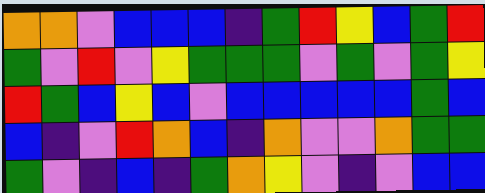[["orange", "orange", "violet", "blue", "blue", "blue", "indigo", "green", "red", "yellow", "blue", "green", "red"], ["green", "violet", "red", "violet", "yellow", "green", "green", "green", "violet", "green", "violet", "green", "yellow"], ["red", "green", "blue", "yellow", "blue", "violet", "blue", "blue", "blue", "blue", "blue", "green", "blue"], ["blue", "indigo", "violet", "red", "orange", "blue", "indigo", "orange", "violet", "violet", "orange", "green", "green"], ["green", "violet", "indigo", "blue", "indigo", "green", "orange", "yellow", "violet", "indigo", "violet", "blue", "blue"]]